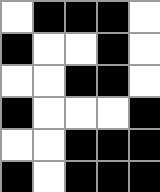[["white", "black", "black", "black", "white"], ["black", "white", "white", "black", "white"], ["white", "white", "black", "black", "white"], ["black", "white", "white", "white", "black"], ["white", "white", "black", "black", "black"], ["black", "white", "black", "black", "black"]]